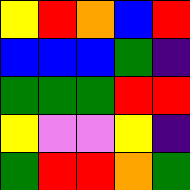[["yellow", "red", "orange", "blue", "red"], ["blue", "blue", "blue", "green", "indigo"], ["green", "green", "green", "red", "red"], ["yellow", "violet", "violet", "yellow", "indigo"], ["green", "red", "red", "orange", "green"]]